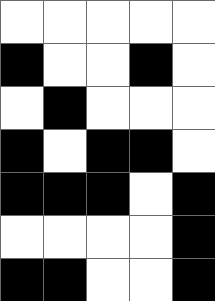[["white", "white", "white", "white", "white"], ["black", "white", "white", "black", "white"], ["white", "black", "white", "white", "white"], ["black", "white", "black", "black", "white"], ["black", "black", "black", "white", "black"], ["white", "white", "white", "white", "black"], ["black", "black", "white", "white", "black"]]